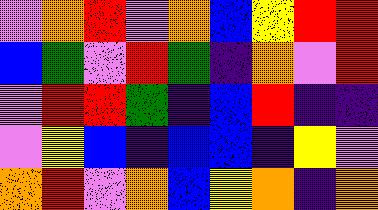[["violet", "orange", "red", "violet", "orange", "blue", "yellow", "red", "red"], ["blue", "green", "violet", "red", "green", "indigo", "orange", "violet", "red"], ["violet", "red", "red", "green", "indigo", "blue", "red", "indigo", "indigo"], ["violet", "yellow", "blue", "indigo", "blue", "blue", "indigo", "yellow", "violet"], ["orange", "red", "violet", "orange", "blue", "yellow", "orange", "indigo", "orange"]]